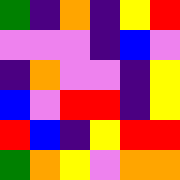[["green", "indigo", "orange", "indigo", "yellow", "red"], ["violet", "violet", "violet", "indigo", "blue", "violet"], ["indigo", "orange", "violet", "violet", "indigo", "yellow"], ["blue", "violet", "red", "red", "indigo", "yellow"], ["red", "blue", "indigo", "yellow", "red", "red"], ["green", "orange", "yellow", "violet", "orange", "orange"]]